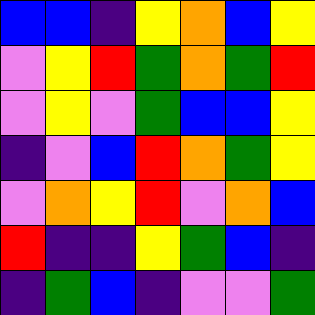[["blue", "blue", "indigo", "yellow", "orange", "blue", "yellow"], ["violet", "yellow", "red", "green", "orange", "green", "red"], ["violet", "yellow", "violet", "green", "blue", "blue", "yellow"], ["indigo", "violet", "blue", "red", "orange", "green", "yellow"], ["violet", "orange", "yellow", "red", "violet", "orange", "blue"], ["red", "indigo", "indigo", "yellow", "green", "blue", "indigo"], ["indigo", "green", "blue", "indigo", "violet", "violet", "green"]]